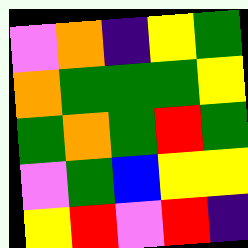[["violet", "orange", "indigo", "yellow", "green"], ["orange", "green", "green", "green", "yellow"], ["green", "orange", "green", "red", "green"], ["violet", "green", "blue", "yellow", "yellow"], ["yellow", "red", "violet", "red", "indigo"]]